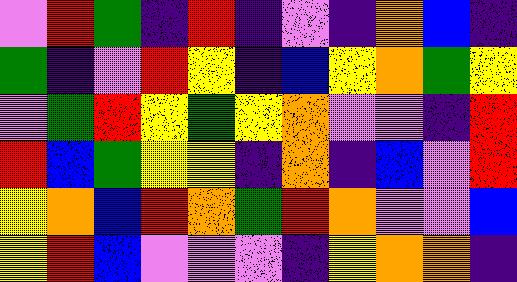[["violet", "red", "green", "indigo", "red", "indigo", "violet", "indigo", "orange", "blue", "indigo"], ["green", "indigo", "violet", "red", "yellow", "indigo", "blue", "yellow", "orange", "green", "yellow"], ["violet", "green", "red", "yellow", "green", "yellow", "orange", "violet", "violet", "indigo", "red"], ["red", "blue", "green", "yellow", "yellow", "indigo", "orange", "indigo", "blue", "violet", "red"], ["yellow", "orange", "blue", "red", "orange", "green", "red", "orange", "violet", "violet", "blue"], ["yellow", "red", "blue", "violet", "violet", "violet", "indigo", "yellow", "orange", "orange", "indigo"]]